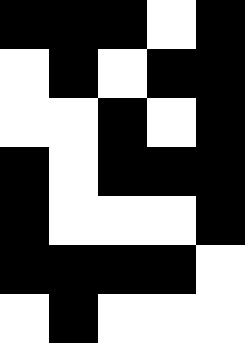[["black", "black", "black", "white", "black"], ["white", "black", "white", "black", "black"], ["white", "white", "black", "white", "black"], ["black", "white", "black", "black", "black"], ["black", "white", "white", "white", "black"], ["black", "black", "black", "black", "white"], ["white", "black", "white", "white", "white"]]